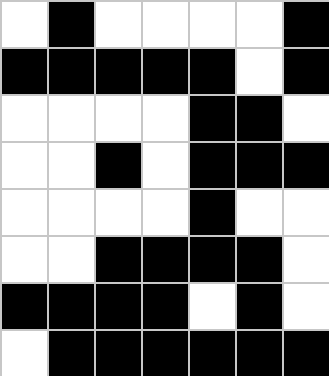[["white", "black", "white", "white", "white", "white", "black"], ["black", "black", "black", "black", "black", "white", "black"], ["white", "white", "white", "white", "black", "black", "white"], ["white", "white", "black", "white", "black", "black", "black"], ["white", "white", "white", "white", "black", "white", "white"], ["white", "white", "black", "black", "black", "black", "white"], ["black", "black", "black", "black", "white", "black", "white"], ["white", "black", "black", "black", "black", "black", "black"]]